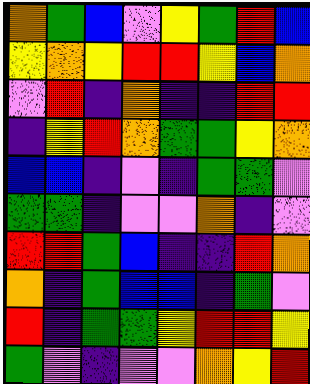[["orange", "green", "blue", "violet", "yellow", "green", "red", "blue"], ["yellow", "orange", "yellow", "red", "red", "yellow", "blue", "orange"], ["violet", "red", "indigo", "orange", "indigo", "indigo", "red", "red"], ["indigo", "yellow", "red", "orange", "green", "green", "yellow", "orange"], ["blue", "blue", "indigo", "violet", "indigo", "green", "green", "violet"], ["green", "green", "indigo", "violet", "violet", "orange", "indigo", "violet"], ["red", "red", "green", "blue", "indigo", "indigo", "red", "orange"], ["orange", "indigo", "green", "blue", "blue", "indigo", "green", "violet"], ["red", "indigo", "green", "green", "yellow", "red", "red", "yellow"], ["green", "violet", "indigo", "violet", "violet", "orange", "yellow", "red"]]